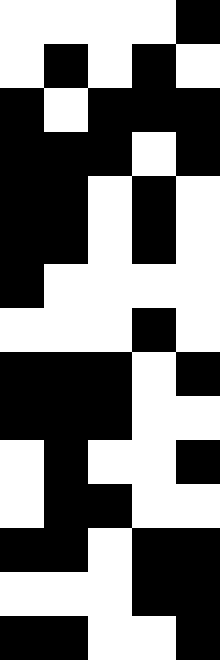[["white", "white", "white", "white", "black"], ["white", "black", "white", "black", "white"], ["black", "white", "black", "black", "black"], ["black", "black", "black", "white", "black"], ["black", "black", "white", "black", "white"], ["black", "black", "white", "black", "white"], ["black", "white", "white", "white", "white"], ["white", "white", "white", "black", "white"], ["black", "black", "black", "white", "black"], ["black", "black", "black", "white", "white"], ["white", "black", "white", "white", "black"], ["white", "black", "black", "white", "white"], ["black", "black", "white", "black", "black"], ["white", "white", "white", "black", "black"], ["black", "black", "white", "white", "black"]]